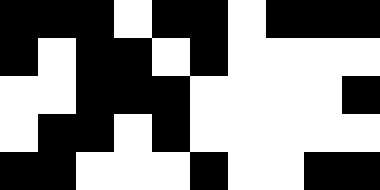[["black", "black", "black", "white", "black", "black", "white", "black", "black", "black"], ["black", "white", "black", "black", "white", "black", "white", "white", "white", "white"], ["white", "white", "black", "black", "black", "white", "white", "white", "white", "black"], ["white", "black", "black", "white", "black", "white", "white", "white", "white", "white"], ["black", "black", "white", "white", "white", "black", "white", "white", "black", "black"]]